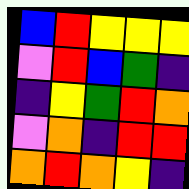[["blue", "red", "yellow", "yellow", "yellow"], ["violet", "red", "blue", "green", "indigo"], ["indigo", "yellow", "green", "red", "orange"], ["violet", "orange", "indigo", "red", "red"], ["orange", "red", "orange", "yellow", "indigo"]]